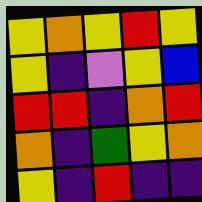[["yellow", "orange", "yellow", "red", "yellow"], ["yellow", "indigo", "violet", "yellow", "blue"], ["red", "red", "indigo", "orange", "red"], ["orange", "indigo", "green", "yellow", "orange"], ["yellow", "indigo", "red", "indigo", "indigo"]]